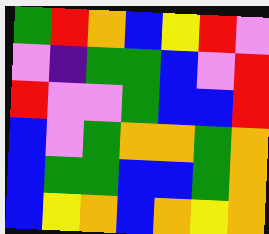[["green", "red", "orange", "blue", "yellow", "red", "violet"], ["violet", "indigo", "green", "green", "blue", "violet", "red"], ["red", "violet", "violet", "green", "blue", "blue", "red"], ["blue", "violet", "green", "orange", "orange", "green", "orange"], ["blue", "green", "green", "blue", "blue", "green", "orange"], ["blue", "yellow", "orange", "blue", "orange", "yellow", "orange"]]